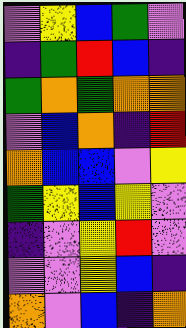[["violet", "yellow", "blue", "green", "violet"], ["indigo", "green", "red", "blue", "indigo"], ["green", "orange", "green", "orange", "orange"], ["violet", "blue", "orange", "indigo", "red"], ["orange", "blue", "blue", "violet", "yellow"], ["green", "yellow", "blue", "yellow", "violet"], ["indigo", "violet", "yellow", "red", "violet"], ["violet", "violet", "yellow", "blue", "indigo"], ["orange", "violet", "blue", "indigo", "orange"]]